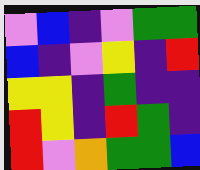[["violet", "blue", "indigo", "violet", "green", "green"], ["blue", "indigo", "violet", "yellow", "indigo", "red"], ["yellow", "yellow", "indigo", "green", "indigo", "indigo"], ["red", "yellow", "indigo", "red", "green", "indigo"], ["red", "violet", "orange", "green", "green", "blue"]]